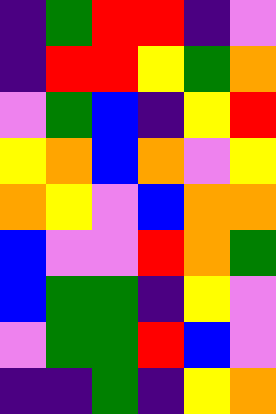[["indigo", "green", "red", "red", "indigo", "violet"], ["indigo", "red", "red", "yellow", "green", "orange"], ["violet", "green", "blue", "indigo", "yellow", "red"], ["yellow", "orange", "blue", "orange", "violet", "yellow"], ["orange", "yellow", "violet", "blue", "orange", "orange"], ["blue", "violet", "violet", "red", "orange", "green"], ["blue", "green", "green", "indigo", "yellow", "violet"], ["violet", "green", "green", "red", "blue", "violet"], ["indigo", "indigo", "green", "indigo", "yellow", "orange"]]